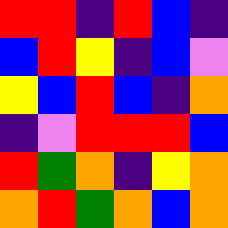[["red", "red", "indigo", "red", "blue", "indigo"], ["blue", "red", "yellow", "indigo", "blue", "violet"], ["yellow", "blue", "red", "blue", "indigo", "orange"], ["indigo", "violet", "red", "red", "red", "blue"], ["red", "green", "orange", "indigo", "yellow", "orange"], ["orange", "red", "green", "orange", "blue", "orange"]]